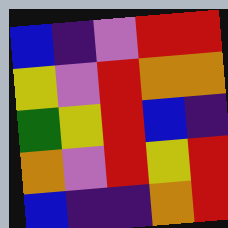[["blue", "indigo", "violet", "red", "red"], ["yellow", "violet", "red", "orange", "orange"], ["green", "yellow", "red", "blue", "indigo"], ["orange", "violet", "red", "yellow", "red"], ["blue", "indigo", "indigo", "orange", "red"]]